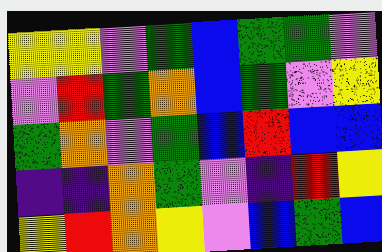[["yellow", "yellow", "violet", "green", "blue", "green", "green", "violet"], ["violet", "red", "green", "orange", "blue", "green", "violet", "yellow"], ["green", "orange", "violet", "green", "blue", "red", "blue", "blue"], ["indigo", "indigo", "orange", "green", "violet", "indigo", "red", "yellow"], ["yellow", "red", "orange", "yellow", "violet", "blue", "green", "blue"]]